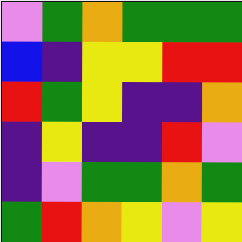[["violet", "green", "orange", "green", "green", "green"], ["blue", "indigo", "yellow", "yellow", "red", "red"], ["red", "green", "yellow", "indigo", "indigo", "orange"], ["indigo", "yellow", "indigo", "indigo", "red", "violet"], ["indigo", "violet", "green", "green", "orange", "green"], ["green", "red", "orange", "yellow", "violet", "yellow"]]